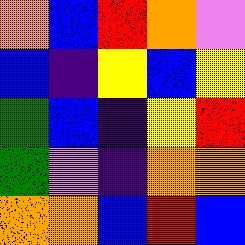[["orange", "blue", "red", "orange", "violet"], ["blue", "indigo", "yellow", "blue", "yellow"], ["green", "blue", "indigo", "yellow", "red"], ["green", "violet", "indigo", "orange", "orange"], ["orange", "orange", "blue", "red", "blue"]]